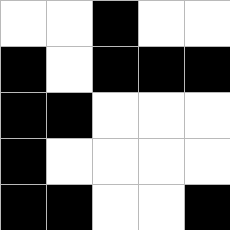[["white", "white", "black", "white", "white"], ["black", "white", "black", "black", "black"], ["black", "black", "white", "white", "white"], ["black", "white", "white", "white", "white"], ["black", "black", "white", "white", "black"]]